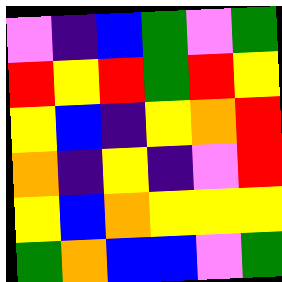[["violet", "indigo", "blue", "green", "violet", "green"], ["red", "yellow", "red", "green", "red", "yellow"], ["yellow", "blue", "indigo", "yellow", "orange", "red"], ["orange", "indigo", "yellow", "indigo", "violet", "red"], ["yellow", "blue", "orange", "yellow", "yellow", "yellow"], ["green", "orange", "blue", "blue", "violet", "green"]]